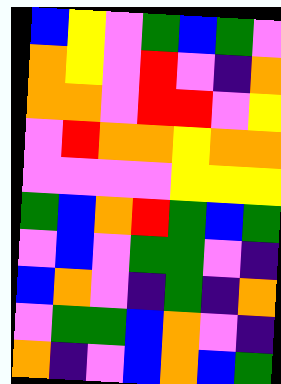[["blue", "yellow", "violet", "green", "blue", "green", "violet"], ["orange", "yellow", "violet", "red", "violet", "indigo", "orange"], ["orange", "orange", "violet", "red", "red", "violet", "yellow"], ["violet", "red", "orange", "orange", "yellow", "orange", "orange"], ["violet", "violet", "violet", "violet", "yellow", "yellow", "yellow"], ["green", "blue", "orange", "red", "green", "blue", "green"], ["violet", "blue", "violet", "green", "green", "violet", "indigo"], ["blue", "orange", "violet", "indigo", "green", "indigo", "orange"], ["violet", "green", "green", "blue", "orange", "violet", "indigo"], ["orange", "indigo", "violet", "blue", "orange", "blue", "green"]]